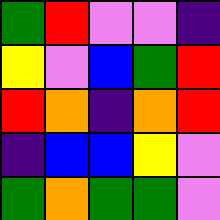[["green", "red", "violet", "violet", "indigo"], ["yellow", "violet", "blue", "green", "red"], ["red", "orange", "indigo", "orange", "red"], ["indigo", "blue", "blue", "yellow", "violet"], ["green", "orange", "green", "green", "violet"]]